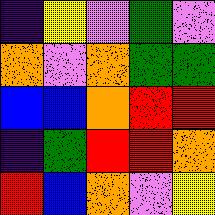[["indigo", "yellow", "violet", "green", "violet"], ["orange", "violet", "orange", "green", "green"], ["blue", "blue", "orange", "red", "red"], ["indigo", "green", "red", "red", "orange"], ["red", "blue", "orange", "violet", "yellow"]]